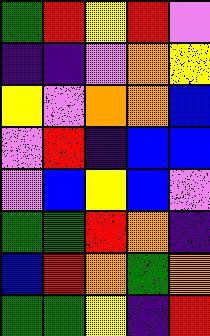[["green", "red", "yellow", "red", "violet"], ["indigo", "indigo", "violet", "orange", "yellow"], ["yellow", "violet", "orange", "orange", "blue"], ["violet", "red", "indigo", "blue", "blue"], ["violet", "blue", "yellow", "blue", "violet"], ["green", "green", "red", "orange", "indigo"], ["blue", "red", "orange", "green", "orange"], ["green", "green", "yellow", "indigo", "red"]]